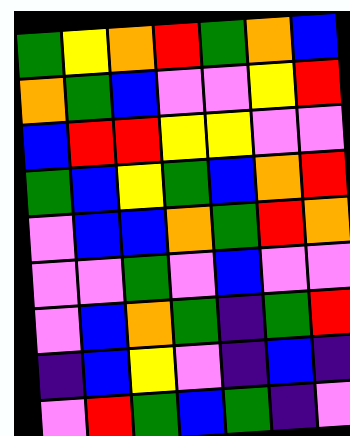[["green", "yellow", "orange", "red", "green", "orange", "blue"], ["orange", "green", "blue", "violet", "violet", "yellow", "red"], ["blue", "red", "red", "yellow", "yellow", "violet", "violet"], ["green", "blue", "yellow", "green", "blue", "orange", "red"], ["violet", "blue", "blue", "orange", "green", "red", "orange"], ["violet", "violet", "green", "violet", "blue", "violet", "violet"], ["violet", "blue", "orange", "green", "indigo", "green", "red"], ["indigo", "blue", "yellow", "violet", "indigo", "blue", "indigo"], ["violet", "red", "green", "blue", "green", "indigo", "violet"]]